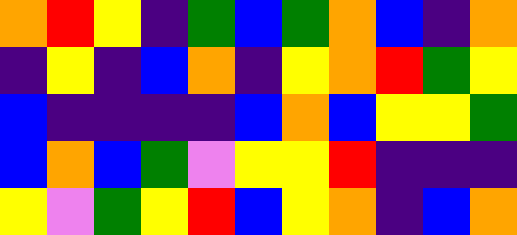[["orange", "red", "yellow", "indigo", "green", "blue", "green", "orange", "blue", "indigo", "orange"], ["indigo", "yellow", "indigo", "blue", "orange", "indigo", "yellow", "orange", "red", "green", "yellow"], ["blue", "indigo", "indigo", "indigo", "indigo", "blue", "orange", "blue", "yellow", "yellow", "green"], ["blue", "orange", "blue", "green", "violet", "yellow", "yellow", "red", "indigo", "indigo", "indigo"], ["yellow", "violet", "green", "yellow", "red", "blue", "yellow", "orange", "indigo", "blue", "orange"]]